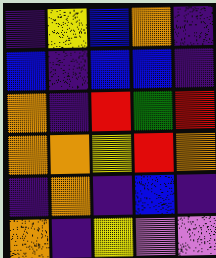[["indigo", "yellow", "blue", "orange", "indigo"], ["blue", "indigo", "blue", "blue", "indigo"], ["orange", "indigo", "red", "green", "red"], ["orange", "orange", "yellow", "red", "orange"], ["indigo", "orange", "indigo", "blue", "indigo"], ["orange", "indigo", "yellow", "violet", "violet"]]